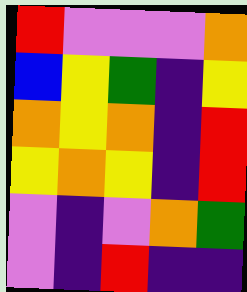[["red", "violet", "violet", "violet", "orange"], ["blue", "yellow", "green", "indigo", "yellow"], ["orange", "yellow", "orange", "indigo", "red"], ["yellow", "orange", "yellow", "indigo", "red"], ["violet", "indigo", "violet", "orange", "green"], ["violet", "indigo", "red", "indigo", "indigo"]]